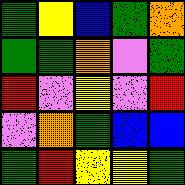[["green", "yellow", "blue", "green", "orange"], ["green", "green", "orange", "violet", "green"], ["red", "violet", "yellow", "violet", "red"], ["violet", "orange", "green", "blue", "blue"], ["green", "red", "yellow", "yellow", "green"]]